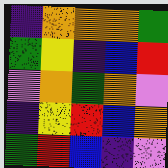[["indigo", "orange", "orange", "orange", "green"], ["green", "yellow", "indigo", "blue", "red"], ["violet", "orange", "green", "orange", "violet"], ["indigo", "yellow", "red", "blue", "orange"], ["green", "red", "blue", "indigo", "violet"]]